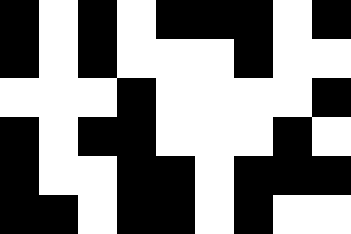[["black", "white", "black", "white", "black", "black", "black", "white", "black"], ["black", "white", "black", "white", "white", "white", "black", "white", "white"], ["white", "white", "white", "black", "white", "white", "white", "white", "black"], ["black", "white", "black", "black", "white", "white", "white", "black", "white"], ["black", "white", "white", "black", "black", "white", "black", "black", "black"], ["black", "black", "white", "black", "black", "white", "black", "white", "white"]]